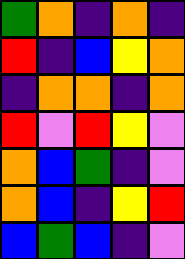[["green", "orange", "indigo", "orange", "indigo"], ["red", "indigo", "blue", "yellow", "orange"], ["indigo", "orange", "orange", "indigo", "orange"], ["red", "violet", "red", "yellow", "violet"], ["orange", "blue", "green", "indigo", "violet"], ["orange", "blue", "indigo", "yellow", "red"], ["blue", "green", "blue", "indigo", "violet"]]